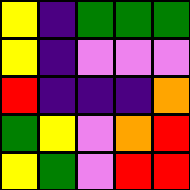[["yellow", "indigo", "green", "green", "green"], ["yellow", "indigo", "violet", "violet", "violet"], ["red", "indigo", "indigo", "indigo", "orange"], ["green", "yellow", "violet", "orange", "red"], ["yellow", "green", "violet", "red", "red"]]